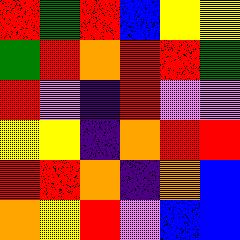[["red", "green", "red", "blue", "yellow", "yellow"], ["green", "red", "orange", "red", "red", "green"], ["red", "violet", "indigo", "red", "violet", "violet"], ["yellow", "yellow", "indigo", "orange", "red", "red"], ["red", "red", "orange", "indigo", "orange", "blue"], ["orange", "yellow", "red", "violet", "blue", "blue"]]